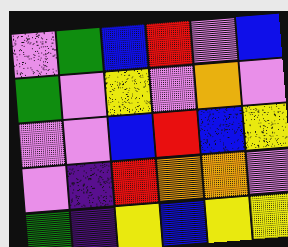[["violet", "green", "blue", "red", "violet", "blue"], ["green", "violet", "yellow", "violet", "orange", "violet"], ["violet", "violet", "blue", "red", "blue", "yellow"], ["violet", "indigo", "red", "orange", "orange", "violet"], ["green", "indigo", "yellow", "blue", "yellow", "yellow"]]